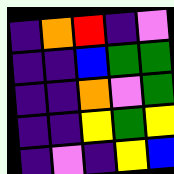[["indigo", "orange", "red", "indigo", "violet"], ["indigo", "indigo", "blue", "green", "green"], ["indigo", "indigo", "orange", "violet", "green"], ["indigo", "indigo", "yellow", "green", "yellow"], ["indigo", "violet", "indigo", "yellow", "blue"]]